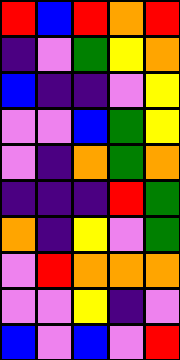[["red", "blue", "red", "orange", "red"], ["indigo", "violet", "green", "yellow", "orange"], ["blue", "indigo", "indigo", "violet", "yellow"], ["violet", "violet", "blue", "green", "yellow"], ["violet", "indigo", "orange", "green", "orange"], ["indigo", "indigo", "indigo", "red", "green"], ["orange", "indigo", "yellow", "violet", "green"], ["violet", "red", "orange", "orange", "orange"], ["violet", "violet", "yellow", "indigo", "violet"], ["blue", "violet", "blue", "violet", "red"]]